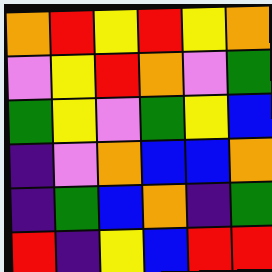[["orange", "red", "yellow", "red", "yellow", "orange"], ["violet", "yellow", "red", "orange", "violet", "green"], ["green", "yellow", "violet", "green", "yellow", "blue"], ["indigo", "violet", "orange", "blue", "blue", "orange"], ["indigo", "green", "blue", "orange", "indigo", "green"], ["red", "indigo", "yellow", "blue", "red", "red"]]